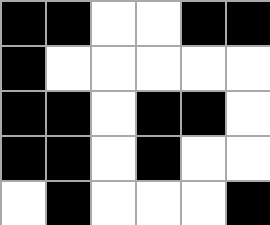[["black", "black", "white", "white", "black", "black"], ["black", "white", "white", "white", "white", "white"], ["black", "black", "white", "black", "black", "white"], ["black", "black", "white", "black", "white", "white"], ["white", "black", "white", "white", "white", "black"]]